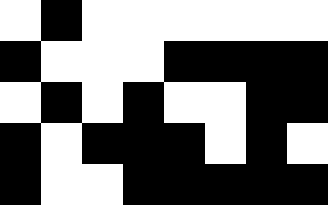[["white", "black", "white", "white", "white", "white", "white", "white"], ["black", "white", "white", "white", "black", "black", "black", "black"], ["white", "black", "white", "black", "white", "white", "black", "black"], ["black", "white", "black", "black", "black", "white", "black", "white"], ["black", "white", "white", "black", "black", "black", "black", "black"]]